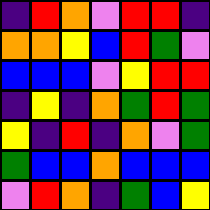[["indigo", "red", "orange", "violet", "red", "red", "indigo"], ["orange", "orange", "yellow", "blue", "red", "green", "violet"], ["blue", "blue", "blue", "violet", "yellow", "red", "red"], ["indigo", "yellow", "indigo", "orange", "green", "red", "green"], ["yellow", "indigo", "red", "indigo", "orange", "violet", "green"], ["green", "blue", "blue", "orange", "blue", "blue", "blue"], ["violet", "red", "orange", "indigo", "green", "blue", "yellow"]]